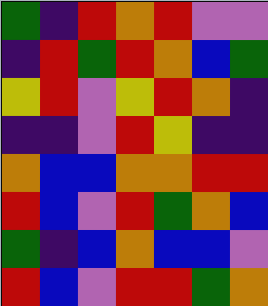[["green", "indigo", "red", "orange", "red", "violet", "violet"], ["indigo", "red", "green", "red", "orange", "blue", "green"], ["yellow", "red", "violet", "yellow", "red", "orange", "indigo"], ["indigo", "indigo", "violet", "red", "yellow", "indigo", "indigo"], ["orange", "blue", "blue", "orange", "orange", "red", "red"], ["red", "blue", "violet", "red", "green", "orange", "blue"], ["green", "indigo", "blue", "orange", "blue", "blue", "violet"], ["red", "blue", "violet", "red", "red", "green", "orange"]]